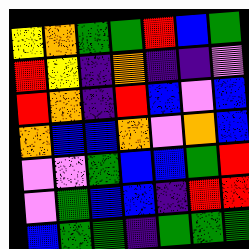[["yellow", "orange", "green", "green", "red", "blue", "green"], ["red", "yellow", "indigo", "orange", "indigo", "indigo", "violet"], ["red", "orange", "indigo", "red", "blue", "violet", "blue"], ["orange", "blue", "blue", "orange", "violet", "orange", "blue"], ["violet", "violet", "green", "blue", "blue", "green", "red"], ["violet", "green", "blue", "blue", "indigo", "red", "red"], ["blue", "green", "green", "indigo", "green", "green", "green"]]